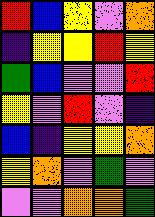[["red", "blue", "yellow", "violet", "orange"], ["indigo", "yellow", "yellow", "red", "yellow"], ["green", "blue", "violet", "violet", "red"], ["yellow", "violet", "red", "violet", "indigo"], ["blue", "indigo", "yellow", "yellow", "orange"], ["yellow", "orange", "violet", "green", "violet"], ["violet", "violet", "orange", "orange", "green"]]